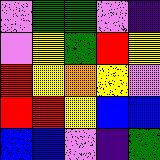[["violet", "green", "green", "violet", "indigo"], ["violet", "yellow", "green", "red", "yellow"], ["red", "yellow", "orange", "yellow", "violet"], ["red", "red", "yellow", "blue", "blue"], ["blue", "blue", "violet", "indigo", "green"]]